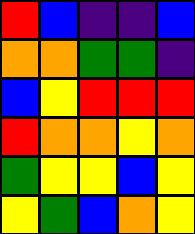[["red", "blue", "indigo", "indigo", "blue"], ["orange", "orange", "green", "green", "indigo"], ["blue", "yellow", "red", "red", "red"], ["red", "orange", "orange", "yellow", "orange"], ["green", "yellow", "yellow", "blue", "yellow"], ["yellow", "green", "blue", "orange", "yellow"]]